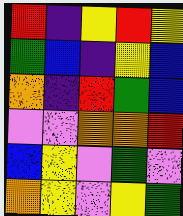[["red", "indigo", "yellow", "red", "yellow"], ["green", "blue", "indigo", "yellow", "blue"], ["orange", "indigo", "red", "green", "blue"], ["violet", "violet", "orange", "orange", "red"], ["blue", "yellow", "violet", "green", "violet"], ["orange", "yellow", "violet", "yellow", "green"]]